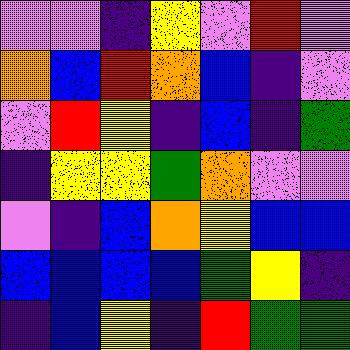[["violet", "violet", "indigo", "yellow", "violet", "red", "violet"], ["orange", "blue", "red", "orange", "blue", "indigo", "violet"], ["violet", "red", "yellow", "indigo", "blue", "indigo", "green"], ["indigo", "yellow", "yellow", "green", "orange", "violet", "violet"], ["violet", "indigo", "blue", "orange", "yellow", "blue", "blue"], ["blue", "blue", "blue", "blue", "green", "yellow", "indigo"], ["indigo", "blue", "yellow", "indigo", "red", "green", "green"]]